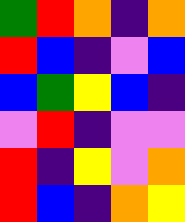[["green", "red", "orange", "indigo", "orange"], ["red", "blue", "indigo", "violet", "blue"], ["blue", "green", "yellow", "blue", "indigo"], ["violet", "red", "indigo", "violet", "violet"], ["red", "indigo", "yellow", "violet", "orange"], ["red", "blue", "indigo", "orange", "yellow"]]